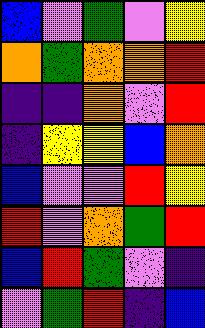[["blue", "violet", "green", "violet", "yellow"], ["orange", "green", "orange", "orange", "red"], ["indigo", "indigo", "orange", "violet", "red"], ["indigo", "yellow", "yellow", "blue", "orange"], ["blue", "violet", "violet", "red", "yellow"], ["red", "violet", "orange", "green", "red"], ["blue", "red", "green", "violet", "indigo"], ["violet", "green", "red", "indigo", "blue"]]